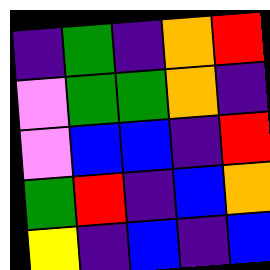[["indigo", "green", "indigo", "orange", "red"], ["violet", "green", "green", "orange", "indigo"], ["violet", "blue", "blue", "indigo", "red"], ["green", "red", "indigo", "blue", "orange"], ["yellow", "indigo", "blue", "indigo", "blue"]]